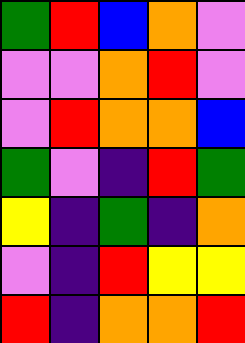[["green", "red", "blue", "orange", "violet"], ["violet", "violet", "orange", "red", "violet"], ["violet", "red", "orange", "orange", "blue"], ["green", "violet", "indigo", "red", "green"], ["yellow", "indigo", "green", "indigo", "orange"], ["violet", "indigo", "red", "yellow", "yellow"], ["red", "indigo", "orange", "orange", "red"]]